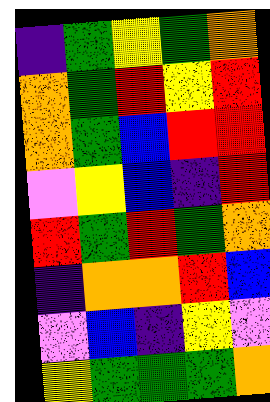[["indigo", "green", "yellow", "green", "orange"], ["orange", "green", "red", "yellow", "red"], ["orange", "green", "blue", "red", "red"], ["violet", "yellow", "blue", "indigo", "red"], ["red", "green", "red", "green", "orange"], ["indigo", "orange", "orange", "red", "blue"], ["violet", "blue", "indigo", "yellow", "violet"], ["yellow", "green", "green", "green", "orange"]]